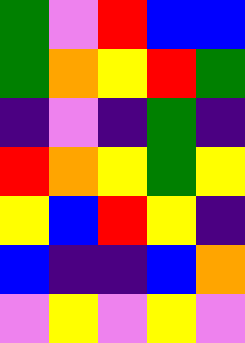[["green", "violet", "red", "blue", "blue"], ["green", "orange", "yellow", "red", "green"], ["indigo", "violet", "indigo", "green", "indigo"], ["red", "orange", "yellow", "green", "yellow"], ["yellow", "blue", "red", "yellow", "indigo"], ["blue", "indigo", "indigo", "blue", "orange"], ["violet", "yellow", "violet", "yellow", "violet"]]